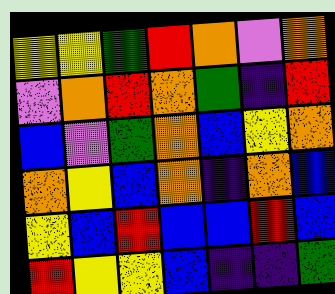[["yellow", "yellow", "green", "red", "orange", "violet", "orange"], ["violet", "orange", "red", "orange", "green", "indigo", "red"], ["blue", "violet", "green", "orange", "blue", "yellow", "orange"], ["orange", "yellow", "blue", "orange", "indigo", "orange", "blue"], ["yellow", "blue", "red", "blue", "blue", "red", "blue"], ["red", "yellow", "yellow", "blue", "indigo", "indigo", "green"]]